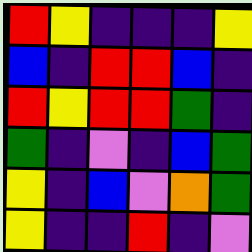[["red", "yellow", "indigo", "indigo", "indigo", "yellow"], ["blue", "indigo", "red", "red", "blue", "indigo"], ["red", "yellow", "red", "red", "green", "indigo"], ["green", "indigo", "violet", "indigo", "blue", "green"], ["yellow", "indigo", "blue", "violet", "orange", "green"], ["yellow", "indigo", "indigo", "red", "indigo", "violet"]]